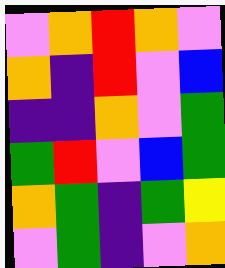[["violet", "orange", "red", "orange", "violet"], ["orange", "indigo", "red", "violet", "blue"], ["indigo", "indigo", "orange", "violet", "green"], ["green", "red", "violet", "blue", "green"], ["orange", "green", "indigo", "green", "yellow"], ["violet", "green", "indigo", "violet", "orange"]]